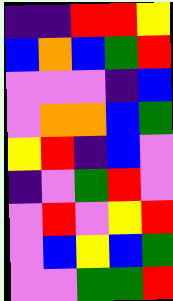[["indigo", "indigo", "red", "red", "yellow"], ["blue", "orange", "blue", "green", "red"], ["violet", "violet", "violet", "indigo", "blue"], ["violet", "orange", "orange", "blue", "green"], ["yellow", "red", "indigo", "blue", "violet"], ["indigo", "violet", "green", "red", "violet"], ["violet", "red", "violet", "yellow", "red"], ["violet", "blue", "yellow", "blue", "green"], ["violet", "violet", "green", "green", "red"]]